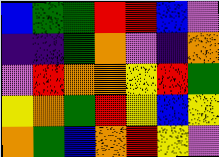[["blue", "green", "green", "red", "red", "blue", "violet"], ["indigo", "indigo", "green", "orange", "violet", "indigo", "orange"], ["violet", "red", "orange", "orange", "yellow", "red", "green"], ["yellow", "orange", "green", "red", "yellow", "blue", "yellow"], ["orange", "green", "blue", "orange", "red", "yellow", "violet"]]